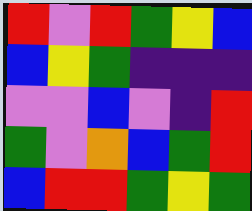[["red", "violet", "red", "green", "yellow", "blue"], ["blue", "yellow", "green", "indigo", "indigo", "indigo"], ["violet", "violet", "blue", "violet", "indigo", "red"], ["green", "violet", "orange", "blue", "green", "red"], ["blue", "red", "red", "green", "yellow", "green"]]